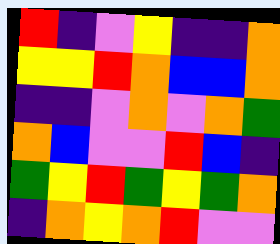[["red", "indigo", "violet", "yellow", "indigo", "indigo", "orange"], ["yellow", "yellow", "red", "orange", "blue", "blue", "orange"], ["indigo", "indigo", "violet", "orange", "violet", "orange", "green"], ["orange", "blue", "violet", "violet", "red", "blue", "indigo"], ["green", "yellow", "red", "green", "yellow", "green", "orange"], ["indigo", "orange", "yellow", "orange", "red", "violet", "violet"]]